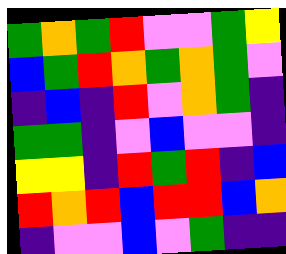[["green", "orange", "green", "red", "violet", "violet", "green", "yellow"], ["blue", "green", "red", "orange", "green", "orange", "green", "violet"], ["indigo", "blue", "indigo", "red", "violet", "orange", "green", "indigo"], ["green", "green", "indigo", "violet", "blue", "violet", "violet", "indigo"], ["yellow", "yellow", "indigo", "red", "green", "red", "indigo", "blue"], ["red", "orange", "red", "blue", "red", "red", "blue", "orange"], ["indigo", "violet", "violet", "blue", "violet", "green", "indigo", "indigo"]]